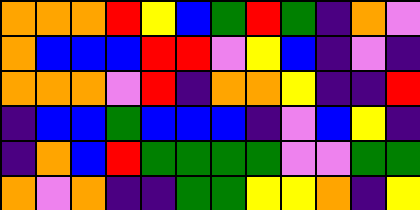[["orange", "orange", "orange", "red", "yellow", "blue", "green", "red", "green", "indigo", "orange", "violet"], ["orange", "blue", "blue", "blue", "red", "red", "violet", "yellow", "blue", "indigo", "violet", "indigo"], ["orange", "orange", "orange", "violet", "red", "indigo", "orange", "orange", "yellow", "indigo", "indigo", "red"], ["indigo", "blue", "blue", "green", "blue", "blue", "blue", "indigo", "violet", "blue", "yellow", "indigo"], ["indigo", "orange", "blue", "red", "green", "green", "green", "green", "violet", "violet", "green", "green"], ["orange", "violet", "orange", "indigo", "indigo", "green", "green", "yellow", "yellow", "orange", "indigo", "yellow"]]